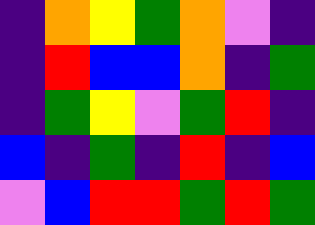[["indigo", "orange", "yellow", "green", "orange", "violet", "indigo"], ["indigo", "red", "blue", "blue", "orange", "indigo", "green"], ["indigo", "green", "yellow", "violet", "green", "red", "indigo"], ["blue", "indigo", "green", "indigo", "red", "indigo", "blue"], ["violet", "blue", "red", "red", "green", "red", "green"]]